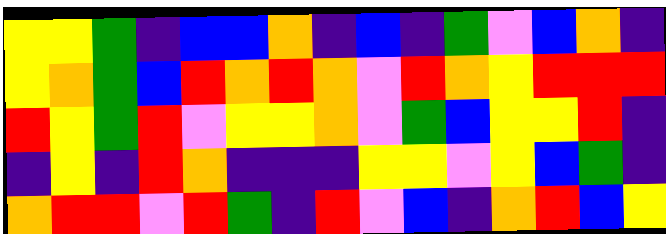[["yellow", "yellow", "green", "indigo", "blue", "blue", "orange", "indigo", "blue", "indigo", "green", "violet", "blue", "orange", "indigo"], ["yellow", "orange", "green", "blue", "red", "orange", "red", "orange", "violet", "red", "orange", "yellow", "red", "red", "red"], ["red", "yellow", "green", "red", "violet", "yellow", "yellow", "orange", "violet", "green", "blue", "yellow", "yellow", "red", "indigo"], ["indigo", "yellow", "indigo", "red", "orange", "indigo", "indigo", "indigo", "yellow", "yellow", "violet", "yellow", "blue", "green", "indigo"], ["orange", "red", "red", "violet", "red", "green", "indigo", "red", "violet", "blue", "indigo", "orange", "red", "blue", "yellow"]]